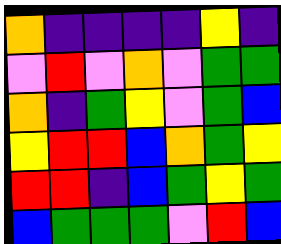[["orange", "indigo", "indigo", "indigo", "indigo", "yellow", "indigo"], ["violet", "red", "violet", "orange", "violet", "green", "green"], ["orange", "indigo", "green", "yellow", "violet", "green", "blue"], ["yellow", "red", "red", "blue", "orange", "green", "yellow"], ["red", "red", "indigo", "blue", "green", "yellow", "green"], ["blue", "green", "green", "green", "violet", "red", "blue"]]